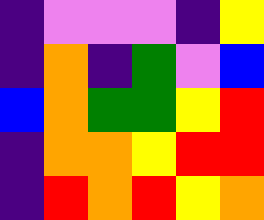[["indigo", "violet", "violet", "violet", "indigo", "yellow"], ["indigo", "orange", "indigo", "green", "violet", "blue"], ["blue", "orange", "green", "green", "yellow", "red"], ["indigo", "orange", "orange", "yellow", "red", "red"], ["indigo", "red", "orange", "red", "yellow", "orange"]]